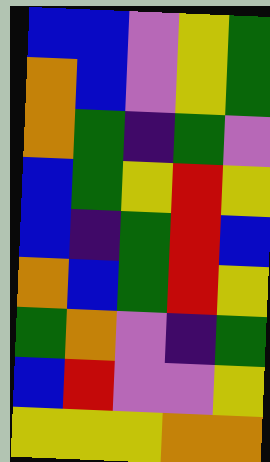[["blue", "blue", "violet", "yellow", "green"], ["orange", "blue", "violet", "yellow", "green"], ["orange", "green", "indigo", "green", "violet"], ["blue", "green", "yellow", "red", "yellow"], ["blue", "indigo", "green", "red", "blue"], ["orange", "blue", "green", "red", "yellow"], ["green", "orange", "violet", "indigo", "green"], ["blue", "red", "violet", "violet", "yellow"], ["yellow", "yellow", "yellow", "orange", "orange"]]